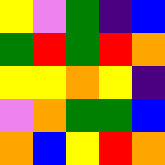[["yellow", "violet", "green", "indigo", "blue"], ["green", "red", "green", "red", "orange"], ["yellow", "yellow", "orange", "yellow", "indigo"], ["violet", "orange", "green", "green", "blue"], ["orange", "blue", "yellow", "red", "orange"]]